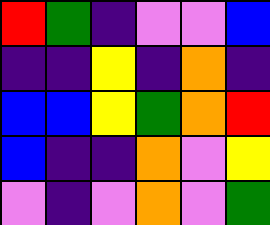[["red", "green", "indigo", "violet", "violet", "blue"], ["indigo", "indigo", "yellow", "indigo", "orange", "indigo"], ["blue", "blue", "yellow", "green", "orange", "red"], ["blue", "indigo", "indigo", "orange", "violet", "yellow"], ["violet", "indigo", "violet", "orange", "violet", "green"]]